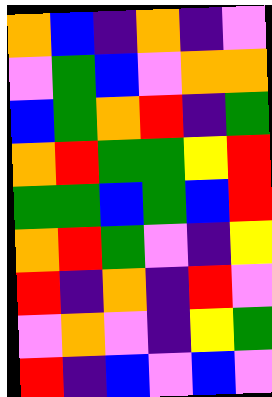[["orange", "blue", "indigo", "orange", "indigo", "violet"], ["violet", "green", "blue", "violet", "orange", "orange"], ["blue", "green", "orange", "red", "indigo", "green"], ["orange", "red", "green", "green", "yellow", "red"], ["green", "green", "blue", "green", "blue", "red"], ["orange", "red", "green", "violet", "indigo", "yellow"], ["red", "indigo", "orange", "indigo", "red", "violet"], ["violet", "orange", "violet", "indigo", "yellow", "green"], ["red", "indigo", "blue", "violet", "blue", "violet"]]